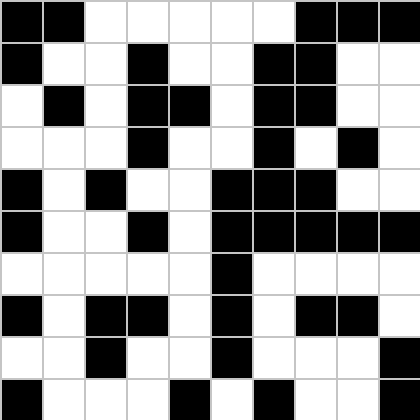[["black", "black", "white", "white", "white", "white", "white", "black", "black", "black"], ["black", "white", "white", "black", "white", "white", "black", "black", "white", "white"], ["white", "black", "white", "black", "black", "white", "black", "black", "white", "white"], ["white", "white", "white", "black", "white", "white", "black", "white", "black", "white"], ["black", "white", "black", "white", "white", "black", "black", "black", "white", "white"], ["black", "white", "white", "black", "white", "black", "black", "black", "black", "black"], ["white", "white", "white", "white", "white", "black", "white", "white", "white", "white"], ["black", "white", "black", "black", "white", "black", "white", "black", "black", "white"], ["white", "white", "black", "white", "white", "black", "white", "white", "white", "black"], ["black", "white", "white", "white", "black", "white", "black", "white", "white", "black"]]